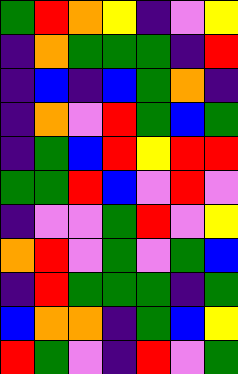[["green", "red", "orange", "yellow", "indigo", "violet", "yellow"], ["indigo", "orange", "green", "green", "green", "indigo", "red"], ["indigo", "blue", "indigo", "blue", "green", "orange", "indigo"], ["indigo", "orange", "violet", "red", "green", "blue", "green"], ["indigo", "green", "blue", "red", "yellow", "red", "red"], ["green", "green", "red", "blue", "violet", "red", "violet"], ["indigo", "violet", "violet", "green", "red", "violet", "yellow"], ["orange", "red", "violet", "green", "violet", "green", "blue"], ["indigo", "red", "green", "green", "green", "indigo", "green"], ["blue", "orange", "orange", "indigo", "green", "blue", "yellow"], ["red", "green", "violet", "indigo", "red", "violet", "green"]]